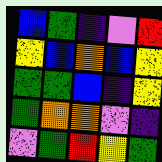[["blue", "green", "indigo", "violet", "red"], ["yellow", "blue", "orange", "blue", "yellow"], ["green", "green", "blue", "indigo", "yellow"], ["green", "orange", "orange", "violet", "indigo"], ["violet", "green", "red", "yellow", "green"]]